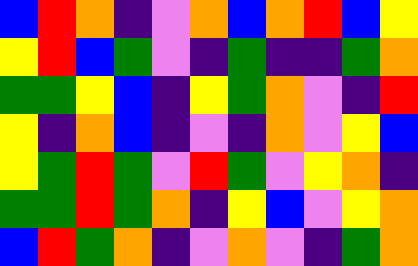[["blue", "red", "orange", "indigo", "violet", "orange", "blue", "orange", "red", "blue", "yellow"], ["yellow", "red", "blue", "green", "violet", "indigo", "green", "indigo", "indigo", "green", "orange"], ["green", "green", "yellow", "blue", "indigo", "yellow", "green", "orange", "violet", "indigo", "red"], ["yellow", "indigo", "orange", "blue", "indigo", "violet", "indigo", "orange", "violet", "yellow", "blue"], ["yellow", "green", "red", "green", "violet", "red", "green", "violet", "yellow", "orange", "indigo"], ["green", "green", "red", "green", "orange", "indigo", "yellow", "blue", "violet", "yellow", "orange"], ["blue", "red", "green", "orange", "indigo", "violet", "orange", "violet", "indigo", "green", "orange"]]